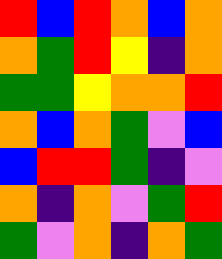[["red", "blue", "red", "orange", "blue", "orange"], ["orange", "green", "red", "yellow", "indigo", "orange"], ["green", "green", "yellow", "orange", "orange", "red"], ["orange", "blue", "orange", "green", "violet", "blue"], ["blue", "red", "red", "green", "indigo", "violet"], ["orange", "indigo", "orange", "violet", "green", "red"], ["green", "violet", "orange", "indigo", "orange", "green"]]